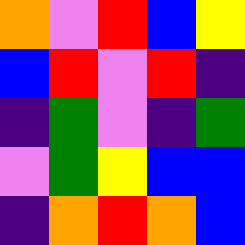[["orange", "violet", "red", "blue", "yellow"], ["blue", "red", "violet", "red", "indigo"], ["indigo", "green", "violet", "indigo", "green"], ["violet", "green", "yellow", "blue", "blue"], ["indigo", "orange", "red", "orange", "blue"]]